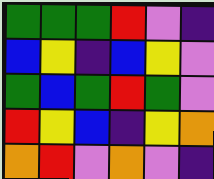[["green", "green", "green", "red", "violet", "indigo"], ["blue", "yellow", "indigo", "blue", "yellow", "violet"], ["green", "blue", "green", "red", "green", "violet"], ["red", "yellow", "blue", "indigo", "yellow", "orange"], ["orange", "red", "violet", "orange", "violet", "indigo"]]